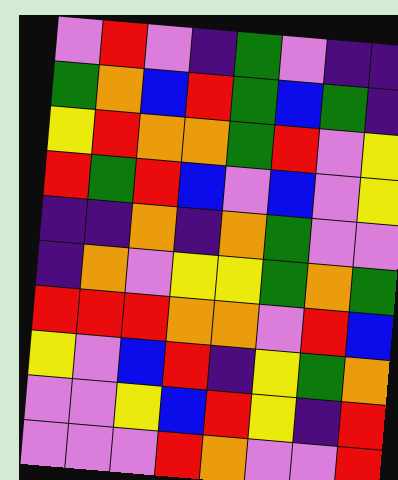[["violet", "red", "violet", "indigo", "green", "violet", "indigo", "indigo"], ["green", "orange", "blue", "red", "green", "blue", "green", "indigo"], ["yellow", "red", "orange", "orange", "green", "red", "violet", "yellow"], ["red", "green", "red", "blue", "violet", "blue", "violet", "yellow"], ["indigo", "indigo", "orange", "indigo", "orange", "green", "violet", "violet"], ["indigo", "orange", "violet", "yellow", "yellow", "green", "orange", "green"], ["red", "red", "red", "orange", "orange", "violet", "red", "blue"], ["yellow", "violet", "blue", "red", "indigo", "yellow", "green", "orange"], ["violet", "violet", "yellow", "blue", "red", "yellow", "indigo", "red"], ["violet", "violet", "violet", "red", "orange", "violet", "violet", "red"]]